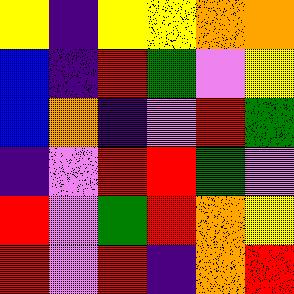[["yellow", "indigo", "yellow", "yellow", "orange", "orange"], ["blue", "indigo", "red", "green", "violet", "yellow"], ["blue", "orange", "indigo", "violet", "red", "green"], ["indigo", "violet", "red", "red", "green", "violet"], ["red", "violet", "green", "red", "orange", "yellow"], ["red", "violet", "red", "indigo", "orange", "red"]]